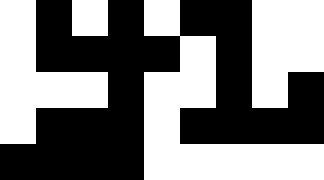[["white", "black", "white", "black", "white", "black", "black", "white", "white"], ["white", "black", "black", "black", "black", "white", "black", "white", "white"], ["white", "white", "white", "black", "white", "white", "black", "white", "black"], ["white", "black", "black", "black", "white", "black", "black", "black", "black"], ["black", "black", "black", "black", "white", "white", "white", "white", "white"]]